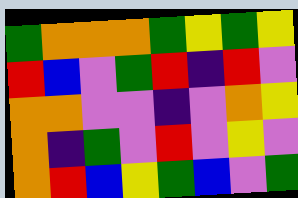[["green", "orange", "orange", "orange", "green", "yellow", "green", "yellow"], ["red", "blue", "violet", "green", "red", "indigo", "red", "violet"], ["orange", "orange", "violet", "violet", "indigo", "violet", "orange", "yellow"], ["orange", "indigo", "green", "violet", "red", "violet", "yellow", "violet"], ["orange", "red", "blue", "yellow", "green", "blue", "violet", "green"]]